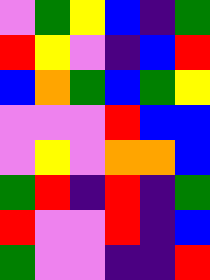[["violet", "green", "yellow", "blue", "indigo", "green"], ["red", "yellow", "violet", "indigo", "blue", "red"], ["blue", "orange", "green", "blue", "green", "yellow"], ["violet", "violet", "violet", "red", "blue", "blue"], ["violet", "yellow", "violet", "orange", "orange", "blue"], ["green", "red", "indigo", "red", "indigo", "green"], ["red", "violet", "violet", "red", "indigo", "blue"], ["green", "violet", "violet", "indigo", "indigo", "red"]]